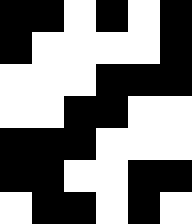[["black", "black", "white", "black", "white", "black"], ["black", "white", "white", "white", "white", "black"], ["white", "white", "white", "black", "black", "black"], ["white", "white", "black", "black", "white", "white"], ["black", "black", "black", "white", "white", "white"], ["black", "black", "white", "white", "black", "black"], ["white", "black", "black", "white", "black", "white"]]